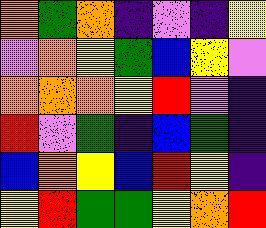[["orange", "green", "orange", "indigo", "violet", "indigo", "yellow"], ["violet", "orange", "yellow", "green", "blue", "yellow", "violet"], ["orange", "orange", "orange", "yellow", "red", "violet", "indigo"], ["red", "violet", "green", "indigo", "blue", "green", "indigo"], ["blue", "orange", "yellow", "blue", "red", "yellow", "indigo"], ["yellow", "red", "green", "green", "yellow", "orange", "red"]]